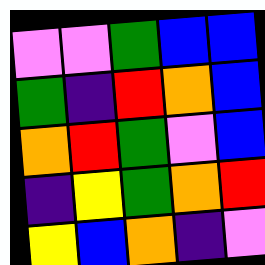[["violet", "violet", "green", "blue", "blue"], ["green", "indigo", "red", "orange", "blue"], ["orange", "red", "green", "violet", "blue"], ["indigo", "yellow", "green", "orange", "red"], ["yellow", "blue", "orange", "indigo", "violet"]]